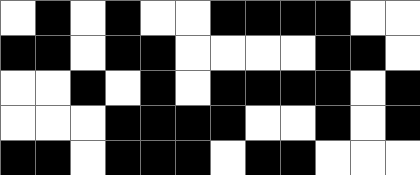[["white", "black", "white", "black", "white", "white", "black", "black", "black", "black", "white", "white"], ["black", "black", "white", "black", "black", "white", "white", "white", "white", "black", "black", "white"], ["white", "white", "black", "white", "black", "white", "black", "black", "black", "black", "white", "black"], ["white", "white", "white", "black", "black", "black", "black", "white", "white", "black", "white", "black"], ["black", "black", "white", "black", "black", "black", "white", "black", "black", "white", "white", "white"]]